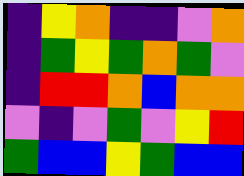[["indigo", "yellow", "orange", "indigo", "indigo", "violet", "orange"], ["indigo", "green", "yellow", "green", "orange", "green", "violet"], ["indigo", "red", "red", "orange", "blue", "orange", "orange"], ["violet", "indigo", "violet", "green", "violet", "yellow", "red"], ["green", "blue", "blue", "yellow", "green", "blue", "blue"]]